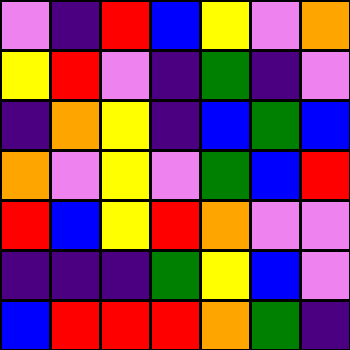[["violet", "indigo", "red", "blue", "yellow", "violet", "orange"], ["yellow", "red", "violet", "indigo", "green", "indigo", "violet"], ["indigo", "orange", "yellow", "indigo", "blue", "green", "blue"], ["orange", "violet", "yellow", "violet", "green", "blue", "red"], ["red", "blue", "yellow", "red", "orange", "violet", "violet"], ["indigo", "indigo", "indigo", "green", "yellow", "blue", "violet"], ["blue", "red", "red", "red", "orange", "green", "indigo"]]